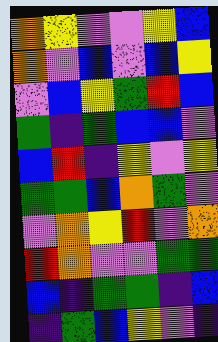[["orange", "yellow", "violet", "violet", "yellow", "blue"], ["orange", "violet", "blue", "violet", "blue", "yellow"], ["violet", "blue", "yellow", "green", "red", "blue"], ["green", "indigo", "green", "blue", "blue", "violet"], ["blue", "red", "indigo", "yellow", "violet", "yellow"], ["green", "green", "blue", "orange", "green", "violet"], ["violet", "orange", "yellow", "red", "violet", "orange"], ["red", "orange", "violet", "violet", "green", "green"], ["blue", "indigo", "green", "green", "indigo", "blue"], ["indigo", "green", "blue", "yellow", "violet", "indigo"]]